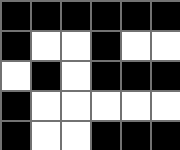[["black", "black", "black", "black", "black", "black"], ["black", "white", "white", "black", "white", "white"], ["white", "black", "white", "black", "black", "black"], ["black", "white", "white", "white", "white", "white"], ["black", "white", "white", "black", "black", "black"]]